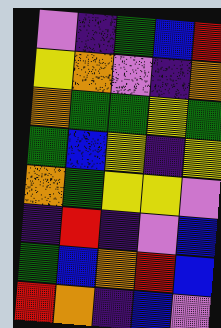[["violet", "indigo", "green", "blue", "red"], ["yellow", "orange", "violet", "indigo", "orange"], ["orange", "green", "green", "yellow", "green"], ["green", "blue", "yellow", "indigo", "yellow"], ["orange", "green", "yellow", "yellow", "violet"], ["indigo", "red", "indigo", "violet", "blue"], ["green", "blue", "orange", "red", "blue"], ["red", "orange", "indigo", "blue", "violet"]]